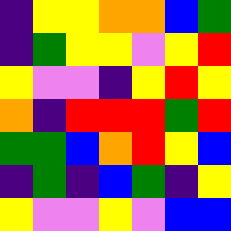[["indigo", "yellow", "yellow", "orange", "orange", "blue", "green"], ["indigo", "green", "yellow", "yellow", "violet", "yellow", "red"], ["yellow", "violet", "violet", "indigo", "yellow", "red", "yellow"], ["orange", "indigo", "red", "red", "red", "green", "red"], ["green", "green", "blue", "orange", "red", "yellow", "blue"], ["indigo", "green", "indigo", "blue", "green", "indigo", "yellow"], ["yellow", "violet", "violet", "yellow", "violet", "blue", "blue"]]